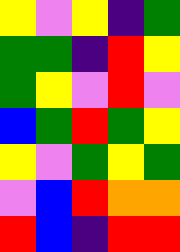[["yellow", "violet", "yellow", "indigo", "green"], ["green", "green", "indigo", "red", "yellow"], ["green", "yellow", "violet", "red", "violet"], ["blue", "green", "red", "green", "yellow"], ["yellow", "violet", "green", "yellow", "green"], ["violet", "blue", "red", "orange", "orange"], ["red", "blue", "indigo", "red", "red"]]